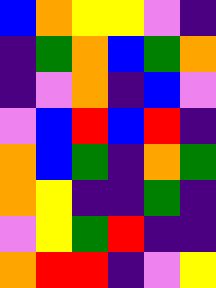[["blue", "orange", "yellow", "yellow", "violet", "indigo"], ["indigo", "green", "orange", "blue", "green", "orange"], ["indigo", "violet", "orange", "indigo", "blue", "violet"], ["violet", "blue", "red", "blue", "red", "indigo"], ["orange", "blue", "green", "indigo", "orange", "green"], ["orange", "yellow", "indigo", "indigo", "green", "indigo"], ["violet", "yellow", "green", "red", "indigo", "indigo"], ["orange", "red", "red", "indigo", "violet", "yellow"]]